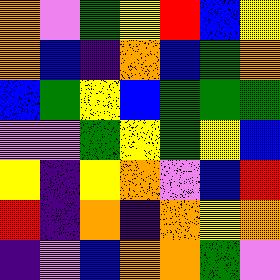[["orange", "violet", "green", "yellow", "red", "blue", "yellow"], ["orange", "blue", "indigo", "orange", "blue", "green", "orange"], ["blue", "green", "yellow", "blue", "green", "green", "green"], ["violet", "violet", "green", "yellow", "green", "yellow", "blue"], ["yellow", "indigo", "yellow", "orange", "violet", "blue", "red"], ["red", "indigo", "orange", "indigo", "orange", "yellow", "orange"], ["indigo", "violet", "blue", "orange", "orange", "green", "violet"]]